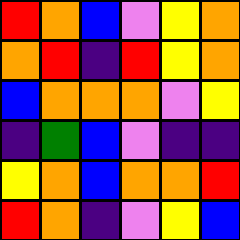[["red", "orange", "blue", "violet", "yellow", "orange"], ["orange", "red", "indigo", "red", "yellow", "orange"], ["blue", "orange", "orange", "orange", "violet", "yellow"], ["indigo", "green", "blue", "violet", "indigo", "indigo"], ["yellow", "orange", "blue", "orange", "orange", "red"], ["red", "orange", "indigo", "violet", "yellow", "blue"]]